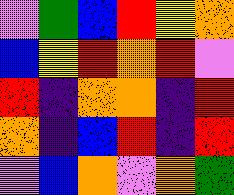[["violet", "green", "blue", "red", "yellow", "orange"], ["blue", "yellow", "red", "orange", "red", "violet"], ["red", "indigo", "orange", "orange", "indigo", "red"], ["orange", "indigo", "blue", "red", "indigo", "red"], ["violet", "blue", "orange", "violet", "orange", "green"]]